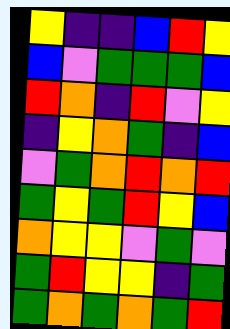[["yellow", "indigo", "indigo", "blue", "red", "yellow"], ["blue", "violet", "green", "green", "green", "blue"], ["red", "orange", "indigo", "red", "violet", "yellow"], ["indigo", "yellow", "orange", "green", "indigo", "blue"], ["violet", "green", "orange", "red", "orange", "red"], ["green", "yellow", "green", "red", "yellow", "blue"], ["orange", "yellow", "yellow", "violet", "green", "violet"], ["green", "red", "yellow", "yellow", "indigo", "green"], ["green", "orange", "green", "orange", "green", "red"]]